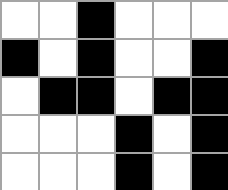[["white", "white", "black", "white", "white", "white"], ["black", "white", "black", "white", "white", "black"], ["white", "black", "black", "white", "black", "black"], ["white", "white", "white", "black", "white", "black"], ["white", "white", "white", "black", "white", "black"]]